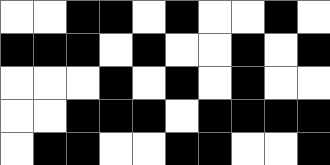[["white", "white", "black", "black", "white", "black", "white", "white", "black", "white"], ["black", "black", "black", "white", "black", "white", "white", "black", "white", "black"], ["white", "white", "white", "black", "white", "black", "white", "black", "white", "white"], ["white", "white", "black", "black", "black", "white", "black", "black", "black", "black"], ["white", "black", "black", "white", "white", "black", "black", "white", "white", "black"]]